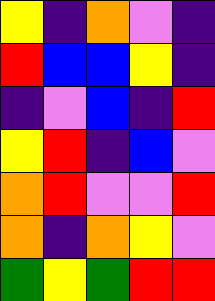[["yellow", "indigo", "orange", "violet", "indigo"], ["red", "blue", "blue", "yellow", "indigo"], ["indigo", "violet", "blue", "indigo", "red"], ["yellow", "red", "indigo", "blue", "violet"], ["orange", "red", "violet", "violet", "red"], ["orange", "indigo", "orange", "yellow", "violet"], ["green", "yellow", "green", "red", "red"]]